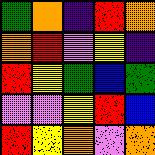[["green", "orange", "indigo", "red", "orange"], ["orange", "red", "violet", "yellow", "indigo"], ["red", "yellow", "green", "blue", "green"], ["violet", "violet", "yellow", "red", "blue"], ["red", "yellow", "orange", "violet", "orange"]]